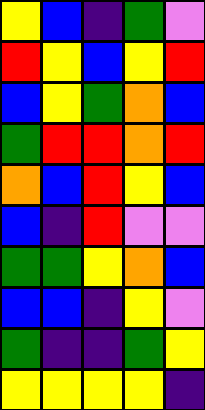[["yellow", "blue", "indigo", "green", "violet"], ["red", "yellow", "blue", "yellow", "red"], ["blue", "yellow", "green", "orange", "blue"], ["green", "red", "red", "orange", "red"], ["orange", "blue", "red", "yellow", "blue"], ["blue", "indigo", "red", "violet", "violet"], ["green", "green", "yellow", "orange", "blue"], ["blue", "blue", "indigo", "yellow", "violet"], ["green", "indigo", "indigo", "green", "yellow"], ["yellow", "yellow", "yellow", "yellow", "indigo"]]